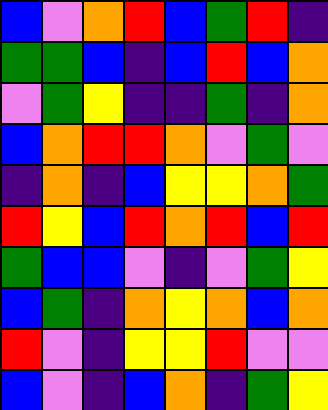[["blue", "violet", "orange", "red", "blue", "green", "red", "indigo"], ["green", "green", "blue", "indigo", "blue", "red", "blue", "orange"], ["violet", "green", "yellow", "indigo", "indigo", "green", "indigo", "orange"], ["blue", "orange", "red", "red", "orange", "violet", "green", "violet"], ["indigo", "orange", "indigo", "blue", "yellow", "yellow", "orange", "green"], ["red", "yellow", "blue", "red", "orange", "red", "blue", "red"], ["green", "blue", "blue", "violet", "indigo", "violet", "green", "yellow"], ["blue", "green", "indigo", "orange", "yellow", "orange", "blue", "orange"], ["red", "violet", "indigo", "yellow", "yellow", "red", "violet", "violet"], ["blue", "violet", "indigo", "blue", "orange", "indigo", "green", "yellow"]]